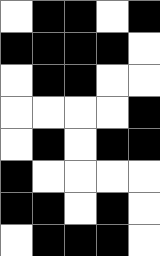[["white", "black", "black", "white", "black"], ["black", "black", "black", "black", "white"], ["white", "black", "black", "white", "white"], ["white", "white", "white", "white", "black"], ["white", "black", "white", "black", "black"], ["black", "white", "white", "white", "white"], ["black", "black", "white", "black", "white"], ["white", "black", "black", "black", "white"]]